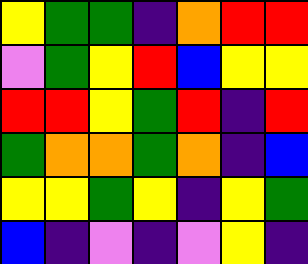[["yellow", "green", "green", "indigo", "orange", "red", "red"], ["violet", "green", "yellow", "red", "blue", "yellow", "yellow"], ["red", "red", "yellow", "green", "red", "indigo", "red"], ["green", "orange", "orange", "green", "orange", "indigo", "blue"], ["yellow", "yellow", "green", "yellow", "indigo", "yellow", "green"], ["blue", "indigo", "violet", "indigo", "violet", "yellow", "indigo"]]